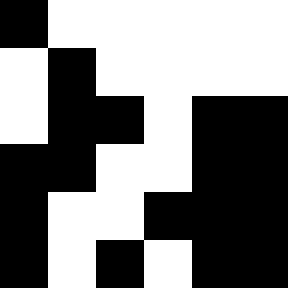[["black", "white", "white", "white", "white", "white"], ["white", "black", "white", "white", "white", "white"], ["white", "black", "black", "white", "black", "black"], ["black", "black", "white", "white", "black", "black"], ["black", "white", "white", "black", "black", "black"], ["black", "white", "black", "white", "black", "black"]]